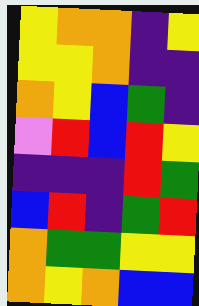[["yellow", "orange", "orange", "indigo", "yellow"], ["yellow", "yellow", "orange", "indigo", "indigo"], ["orange", "yellow", "blue", "green", "indigo"], ["violet", "red", "blue", "red", "yellow"], ["indigo", "indigo", "indigo", "red", "green"], ["blue", "red", "indigo", "green", "red"], ["orange", "green", "green", "yellow", "yellow"], ["orange", "yellow", "orange", "blue", "blue"]]